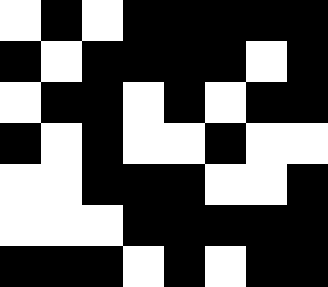[["white", "black", "white", "black", "black", "black", "black", "black"], ["black", "white", "black", "black", "black", "black", "white", "black"], ["white", "black", "black", "white", "black", "white", "black", "black"], ["black", "white", "black", "white", "white", "black", "white", "white"], ["white", "white", "black", "black", "black", "white", "white", "black"], ["white", "white", "white", "black", "black", "black", "black", "black"], ["black", "black", "black", "white", "black", "white", "black", "black"]]